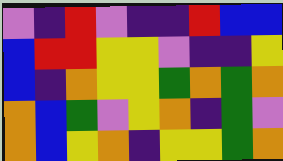[["violet", "indigo", "red", "violet", "indigo", "indigo", "red", "blue", "blue"], ["blue", "red", "red", "yellow", "yellow", "violet", "indigo", "indigo", "yellow"], ["blue", "indigo", "orange", "yellow", "yellow", "green", "orange", "green", "orange"], ["orange", "blue", "green", "violet", "yellow", "orange", "indigo", "green", "violet"], ["orange", "blue", "yellow", "orange", "indigo", "yellow", "yellow", "green", "orange"]]